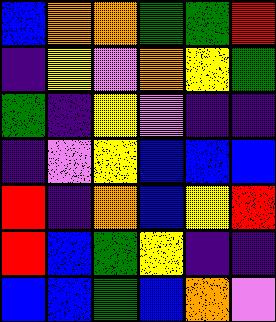[["blue", "orange", "orange", "green", "green", "red"], ["indigo", "yellow", "violet", "orange", "yellow", "green"], ["green", "indigo", "yellow", "violet", "indigo", "indigo"], ["indigo", "violet", "yellow", "blue", "blue", "blue"], ["red", "indigo", "orange", "blue", "yellow", "red"], ["red", "blue", "green", "yellow", "indigo", "indigo"], ["blue", "blue", "green", "blue", "orange", "violet"]]